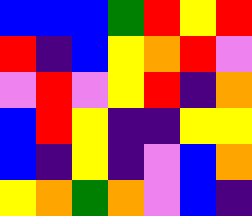[["blue", "blue", "blue", "green", "red", "yellow", "red"], ["red", "indigo", "blue", "yellow", "orange", "red", "violet"], ["violet", "red", "violet", "yellow", "red", "indigo", "orange"], ["blue", "red", "yellow", "indigo", "indigo", "yellow", "yellow"], ["blue", "indigo", "yellow", "indigo", "violet", "blue", "orange"], ["yellow", "orange", "green", "orange", "violet", "blue", "indigo"]]